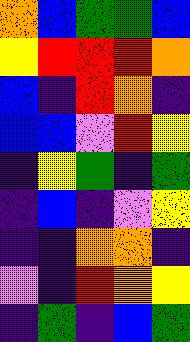[["orange", "blue", "green", "green", "blue"], ["yellow", "red", "red", "red", "orange"], ["blue", "indigo", "red", "orange", "indigo"], ["blue", "blue", "violet", "red", "yellow"], ["indigo", "yellow", "green", "indigo", "green"], ["indigo", "blue", "indigo", "violet", "yellow"], ["indigo", "indigo", "orange", "orange", "indigo"], ["violet", "indigo", "red", "orange", "yellow"], ["indigo", "green", "indigo", "blue", "green"]]